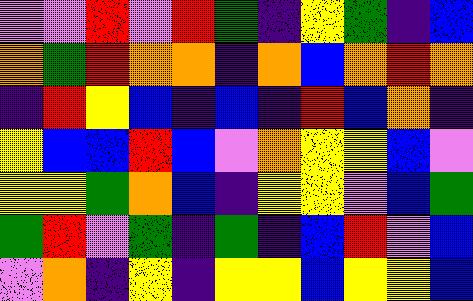[["violet", "violet", "red", "violet", "red", "green", "indigo", "yellow", "green", "indigo", "blue"], ["orange", "green", "red", "orange", "orange", "indigo", "orange", "blue", "orange", "red", "orange"], ["indigo", "red", "yellow", "blue", "indigo", "blue", "indigo", "red", "blue", "orange", "indigo"], ["yellow", "blue", "blue", "red", "blue", "violet", "orange", "yellow", "yellow", "blue", "violet"], ["yellow", "yellow", "green", "orange", "blue", "indigo", "yellow", "yellow", "violet", "blue", "green"], ["green", "red", "violet", "green", "indigo", "green", "indigo", "blue", "red", "violet", "blue"], ["violet", "orange", "indigo", "yellow", "indigo", "yellow", "yellow", "blue", "yellow", "yellow", "blue"]]